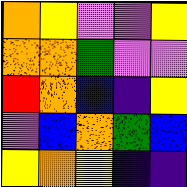[["orange", "yellow", "violet", "violet", "yellow"], ["orange", "orange", "green", "violet", "violet"], ["red", "orange", "blue", "indigo", "yellow"], ["violet", "blue", "orange", "green", "blue"], ["yellow", "orange", "yellow", "indigo", "indigo"]]